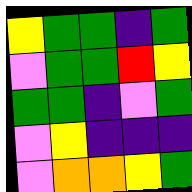[["yellow", "green", "green", "indigo", "green"], ["violet", "green", "green", "red", "yellow"], ["green", "green", "indigo", "violet", "green"], ["violet", "yellow", "indigo", "indigo", "indigo"], ["violet", "orange", "orange", "yellow", "green"]]